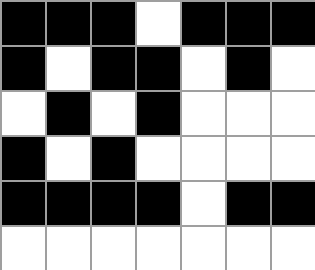[["black", "black", "black", "white", "black", "black", "black"], ["black", "white", "black", "black", "white", "black", "white"], ["white", "black", "white", "black", "white", "white", "white"], ["black", "white", "black", "white", "white", "white", "white"], ["black", "black", "black", "black", "white", "black", "black"], ["white", "white", "white", "white", "white", "white", "white"]]